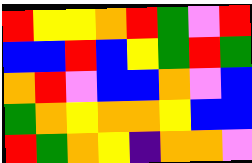[["red", "yellow", "yellow", "orange", "red", "green", "violet", "red"], ["blue", "blue", "red", "blue", "yellow", "green", "red", "green"], ["orange", "red", "violet", "blue", "blue", "orange", "violet", "blue"], ["green", "orange", "yellow", "orange", "orange", "yellow", "blue", "blue"], ["red", "green", "orange", "yellow", "indigo", "orange", "orange", "violet"]]